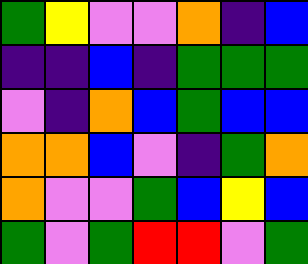[["green", "yellow", "violet", "violet", "orange", "indigo", "blue"], ["indigo", "indigo", "blue", "indigo", "green", "green", "green"], ["violet", "indigo", "orange", "blue", "green", "blue", "blue"], ["orange", "orange", "blue", "violet", "indigo", "green", "orange"], ["orange", "violet", "violet", "green", "blue", "yellow", "blue"], ["green", "violet", "green", "red", "red", "violet", "green"]]